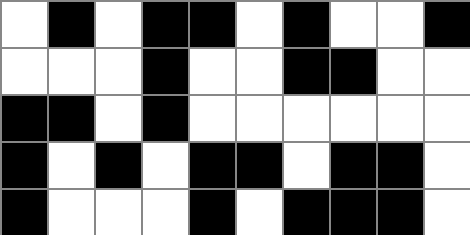[["white", "black", "white", "black", "black", "white", "black", "white", "white", "black"], ["white", "white", "white", "black", "white", "white", "black", "black", "white", "white"], ["black", "black", "white", "black", "white", "white", "white", "white", "white", "white"], ["black", "white", "black", "white", "black", "black", "white", "black", "black", "white"], ["black", "white", "white", "white", "black", "white", "black", "black", "black", "white"]]